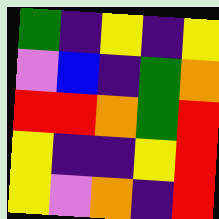[["green", "indigo", "yellow", "indigo", "yellow"], ["violet", "blue", "indigo", "green", "orange"], ["red", "red", "orange", "green", "red"], ["yellow", "indigo", "indigo", "yellow", "red"], ["yellow", "violet", "orange", "indigo", "red"]]